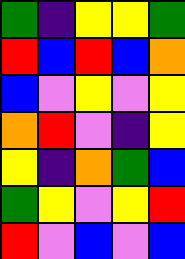[["green", "indigo", "yellow", "yellow", "green"], ["red", "blue", "red", "blue", "orange"], ["blue", "violet", "yellow", "violet", "yellow"], ["orange", "red", "violet", "indigo", "yellow"], ["yellow", "indigo", "orange", "green", "blue"], ["green", "yellow", "violet", "yellow", "red"], ["red", "violet", "blue", "violet", "blue"]]